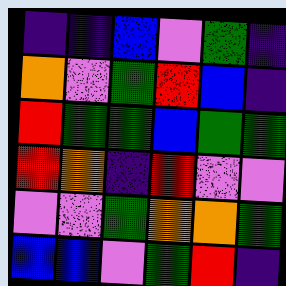[["indigo", "indigo", "blue", "violet", "green", "indigo"], ["orange", "violet", "green", "red", "blue", "indigo"], ["red", "green", "green", "blue", "green", "green"], ["red", "orange", "indigo", "red", "violet", "violet"], ["violet", "violet", "green", "orange", "orange", "green"], ["blue", "blue", "violet", "green", "red", "indigo"]]